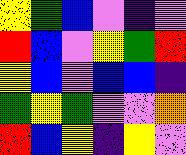[["yellow", "green", "blue", "violet", "indigo", "violet"], ["red", "blue", "violet", "yellow", "green", "red"], ["yellow", "blue", "violet", "blue", "blue", "indigo"], ["green", "yellow", "green", "violet", "violet", "orange"], ["red", "blue", "yellow", "indigo", "yellow", "violet"]]